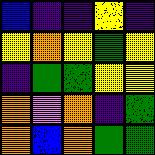[["blue", "indigo", "indigo", "yellow", "indigo"], ["yellow", "orange", "yellow", "green", "yellow"], ["indigo", "green", "green", "yellow", "yellow"], ["orange", "violet", "orange", "indigo", "green"], ["orange", "blue", "orange", "green", "green"]]